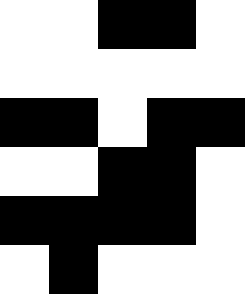[["white", "white", "black", "black", "white"], ["white", "white", "white", "white", "white"], ["black", "black", "white", "black", "black"], ["white", "white", "black", "black", "white"], ["black", "black", "black", "black", "white"], ["white", "black", "white", "white", "white"]]